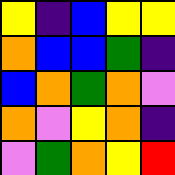[["yellow", "indigo", "blue", "yellow", "yellow"], ["orange", "blue", "blue", "green", "indigo"], ["blue", "orange", "green", "orange", "violet"], ["orange", "violet", "yellow", "orange", "indigo"], ["violet", "green", "orange", "yellow", "red"]]